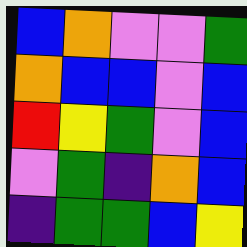[["blue", "orange", "violet", "violet", "green"], ["orange", "blue", "blue", "violet", "blue"], ["red", "yellow", "green", "violet", "blue"], ["violet", "green", "indigo", "orange", "blue"], ["indigo", "green", "green", "blue", "yellow"]]